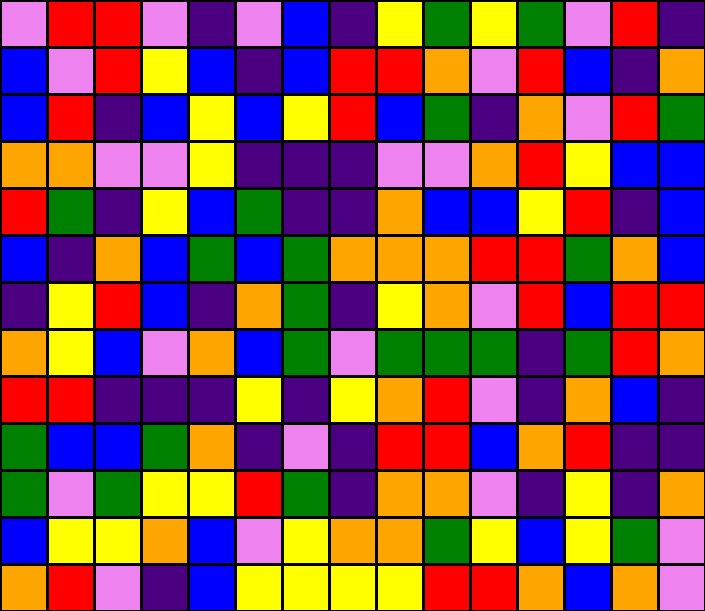[["violet", "red", "red", "violet", "indigo", "violet", "blue", "indigo", "yellow", "green", "yellow", "green", "violet", "red", "indigo"], ["blue", "violet", "red", "yellow", "blue", "indigo", "blue", "red", "red", "orange", "violet", "red", "blue", "indigo", "orange"], ["blue", "red", "indigo", "blue", "yellow", "blue", "yellow", "red", "blue", "green", "indigo", "orange", "violet", "red", "green"], ["orange", "orange", "violet", "violet", "yellow", "indigo", "indigo", "indigo", "violet", "violet", "orange", "red", "yellow", "blue", "blue"], ["red", "green", "indigo", "yellow", "blue", "green", "indigo", "indigo", "orange", "blue", "blue", "yellow", "red", "indigo", "blue"], ["blue", "indigo", "orange", "blue", "green", "blue", "green", "orange", "orange", "orange", "red", "red", "green", "orange", "blue"], ["indigo", "yellow", "red", "blue", "indigo", "orange", "green", "indigo", "yellow", "orange", "violet", "red", "blue", "red", "red"], ["orange", "yellow", "blue", "violet", "orange", "blue", "green", "violet", "green", "green", "green", "indigo", "green", "red", "orange"], ["red", "red", "indigo", "indigo", "indigo", "yellow", "indigo", "yellow", "orange", "red", "violet", "indigo", "orange", "blue", "indigo"], ["green", "blue", "blue", "green", "orange", "indigo", "violet", "indigo", "red", "red", "blue", "orange", "red", "indigo", "indigo"], ["green", "violet", "green", "yellow", "yellow", "red", "green", "indigo", "orange", "orange", "violet", "indigo", "yellow", "indigo", "orange"], ["blue", "yellow", "yellow", "orange", "blue", "violet", "yellow", "orange", "orange", "green", "yellow", "blue", "yellow", "green", "violet"], ["orange", "red", "violet", "indigo", "blue", "yellow", "yellow", "yellow", "yellow", "red", "red", "orange", "blue", "orange", "violet"]]